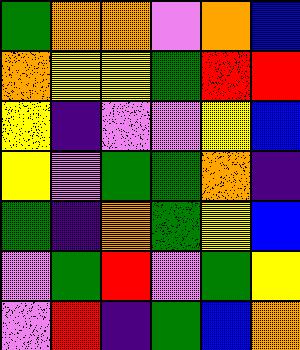[["green", "orange", "orange", "violet", "orange", "blue"], ["orange", "yellow", "yellow", "green", "red", "red"], ["yellow", "indigo", "violet", "violet", "yellow", "blue"], ["yellow", "violet", "green", "green", "orange", "indigo"], ["green", "indigo", "orange", "green", "yellow", "blue"], ["violet", "green", "red", "violet", "green", "yellow"], ["violet", "red", "indigo", "green", "blue", "orange"]]